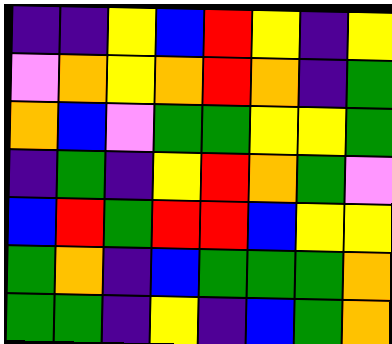[["indigo", "indigo", "yellow", "blue", "red", "yellow", "indigo", "yellow"], ["violet", "orange", "yellow", "orange", "red", "orange", "indigo", "green"], ["orange", "blue", "violet", "green", "green", "yellow", "yellow", "green"], ["indigo", "green", "indigo", "yellow", "red", "orange", "green", "violet"], ["blue", "red", "green", "red", "red", "blue", "yellow", "yellow"], ["green", "orange", "indigo", "blue", "green", "green", "green", "orange"], ["green", "green", "indigo", "yellow", "indigo", "blue", "green", "orange"]]